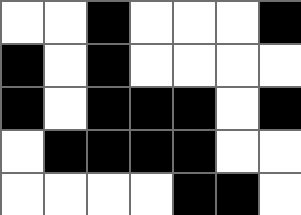[["white", "white", "black", "white", "white", "white", "black"], ["black", "white", "black", "white", "white", "white", "white"], ["black", "white", "black", "black", "black", "white", "black"], ["white", "black", "black", "black", "black", "white", "white"], ["white", "white", "white", "white", "black", "black", "white"]]